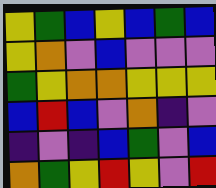[["yellow", "green", "blue", "yellow", "blue", "green", "blue"], ["yellow", "orange", "violet", "blue", "violet", "violet", "violet"], ["green", "yellow", "orange", "orange", "yellow", "yellow", "yellow"], ["blue", "red", "blue", "violet", "orange", "indigo", "violet"], ["indigo", "violet", "indigo", "blue", "green", "violet", "blue"], ["orange", "green", "yellow", "red", "yellow", "violet", "red"]]